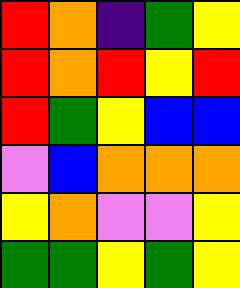[["red", "orange", "indigo", "green", "yellow"], ["red", "orange", "red", "yellow", "red"], ["red", "green", "yellow", "blue", "blue"], ["violet", "blue", "orange", "orange", "orange"], ["yellow", "orange", "violet", "violet", "yellow"], ["green", "green", "yellow", "green", "yellow"]]